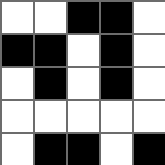[["white", "white", "black", "black", "white"], ["black", "black", "white", "black", "white"], ["white", "black", "white", "black", "white"], ["white", "white", "white", "white", "white"], ["white", "black", "black", "white", "black"]]